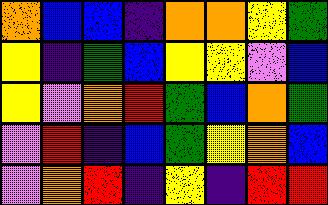[["orange", "blue", "blue", "indigo", "orange", "orange", "yellow", "green"], ["yellow", "indigo", "green", "blue", "yellow", "yellow", "violet", "blue"], ["yellow", "violet", "orange", "red", "green", "blue", "orange", "green"], ["violet", "red", "indigo", "blue", "green", "yellow", "orange", "blue"], ["violet", "orange", "red", "indigo", "yellow", "indigo", "red", "red"]]